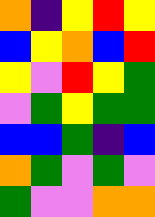[["orange", "indigo", "yellow", "red", "yellow"], ["blue", "yellow", "orange", "blue", "red"], ["yellow", "violet", "red", "yellow", "green"], ["violet", "green", "yellow", "green", "green"], ["blue", "blue", "green", "indigo", "blue"], ["orange", "green", "violet", "green", "violet"], ["green", "violet", "violet", "orange", "orange"]]